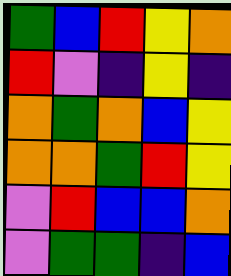[["green", "blue", "red", "yellow", "orange"], ["red", "violet", "indigo", "yellow", "indigo"], ["orange", "green", "orange", "blue", "yellow"], ["orange", "orange", "green", "red", "yellow"], ["violet", "red", "blue", "blue", "orange"], ["violet", "green", "green", "indigo", "blue"]]